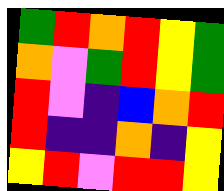[["green", "red", "orange", "red", "yellow", "green"], ["orange", "violet", "green", "red", "yellow", "green"], ["red", "violet", "indigo", "blue", "orange", "red"], ["red", "indigo", "indigo", "orange", "indigo", "yellow"], ["yellow", "red", "violet", "red", "red", "yellow"]]